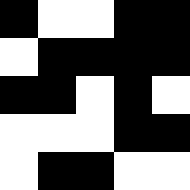[["black", "white", "white", "black", "black"], ["white", "black", "black", "black", "black"], ["black", "black", "white", "black", "white"], ["white", "white", "white", "black", "black"], ["white", "black", "black", "white", "white"]]